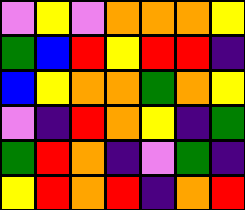[["violet", "yellow", "violet", "orange", "orange", "orange", "yellow"], ["green", "blue", "red", "yellow", "red", "red", "indigo"], ["blue", "yellow", "orange", "orange", "green", "orange", "yellow"], ["violet", "indigo", "red", "orange", "yellow", "indigo", "green"], ["green", "red", "orange", "indigo", "violet", "green", "indigo"], ["yellow", "red", "orange", "red", "indigo", "orange", "red"]]